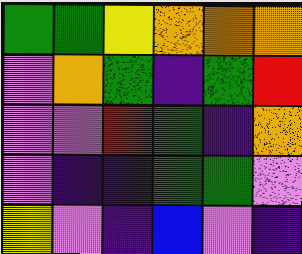[["green", "green", "yellow", "orange", "orange", "orange"], ["violet", "orange", "green", "indigo", "green", "red"], ["violet", "violet", "red", "green", "indigo", "orange"], ["violet", "indigo", "indigo", "green", "green", "violet"], ["yellow", "violet", "indigo", "blue", "violet", "indigo"]]